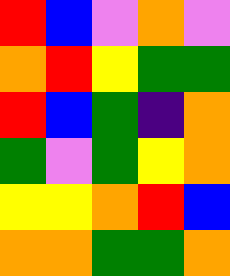[["red", "blue", "violet", "orange", "violet"], ["orange", "red", "yellow", "green", "green"], ["red", "blue", "green", "indigo", "orange"], ["green", "violet", "green", "yellow", "orange"], ["yellow", "yellow", "orange", "red", "blue"], ["orange", "orange", "green", "green", "orange"]]